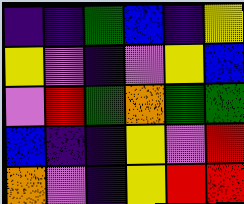[["indigo", "indigo", "green", "blue", "indigo", "yellow"], ["yellow", "violet", "indigo", "violet", "yellow", "blue"], ["violet", "red", "green", "orange", "green", "green"], ["blue", "indigo", "indigo", "yellow", "violet", "red"], ["orange", "violet", "indigo", "yellow", "red", "red"]]